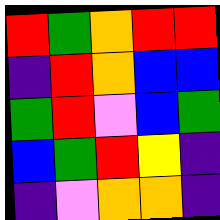[["red", "green", "orange", "red", "red"], ["indigo", "red", "orange", "blue", "blue"], ["green", "red", "violet", "blue", "green"], ["blue", "green", "red", "yellow", "indigo"], ["indigo", "violet", "orange", "orange", "indigo"]]